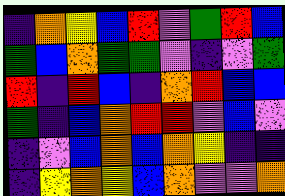[["indigo", "orange", "yellow", "blue", "red", "violet", "green", "red", "blue"], ["green", "blue", "orange", "green", "green", "violet", "indigo", "violet", "green"], ["red", "indigo", "red", "blue", "indigo", "orange", "red", "blue", "blue"], ["green", "indigo", "blue", "orange", "red", "red", "violet", "blue", "violet"], ["indigo", "violet", "blue", "orange", "blue", "orange", "yellow", "indigo", "indigo"], ["indigo", "yellow", "orange", "yellow", "blue", "orange", "violet", "violet", "orange"]]